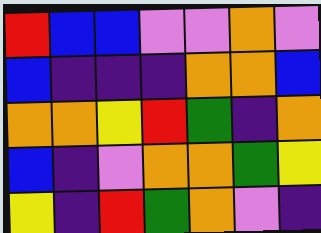[["red", "blue", "blue", "violet", "violet", "orange", "violet"], ["blue", "indigo", "indigo", "indigo", "orange", "orange", "blue"], ["orange", "orange", "yellow", "red", "green", "indigo", "orange"], ["blue", "indigo", "violet", "orange", "orange", "green", "yellow"], ["yellow", "indigo", "red", "green", "orange", "violet", "indigo"]]